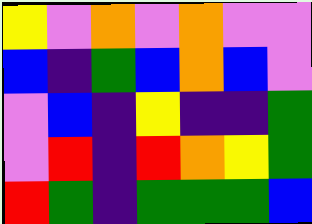[["yellow", "violet", "orange", "violet", "orange", "violet", "violet"], ["blue", "indigo", "green", "blue", "orange", "blue", "violet"], ["violet", "blue", "indigo", "yellow", "indigo", "indigo", "green"], ["violet", "red", "indigo", "red", "orange", "yellow", "green"], ["red", "green", "indigo", "green", "green", "green", "blue"]]